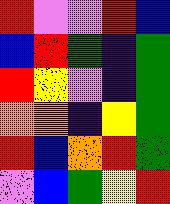[["red", "violet", "violet", "red", "blue"], ["blue", "red", "green", "indigo", "green"], ["red", "yellow", "violet", "indigo", "green"], ["orange", "orange", "indigo", "yellow", "green"], ["red", "blue", "orange", "red", "green"], ["violet", "blue", "green", "yellow", "red"]]